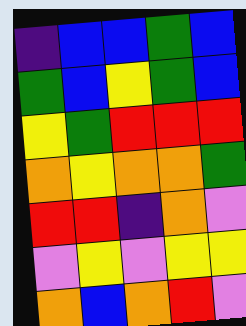[["indigo", "blue", "blue", "green", "blue"], ["green", "blue", "yellow", "green", "blue"], ["yellow", "green", "red", "red", "red"], ["orange", "yellow", "orange", "orange", "green"], ["red", "red", "indigo", "orange", "violet"], ["violet", "yellow", "violet", "yellow", "yellow"], ["orange", "blue", "orange", "red", "violet"]]